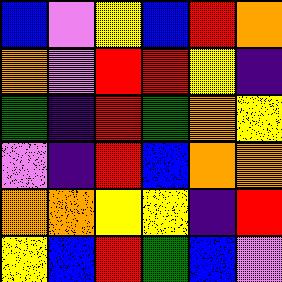[["blue", "violet", "yellow", "blue", "red", "orange"], ["orange", "violet", "red", "red", "yellow", "indigo"], ["green", "indigo", "red", "green", "orange", "yellow"], ["violet", "indigo", "red", "blue", "orange", "orange"], ["orange", "orange", "yellow", "yellow", "indigo", "red"], ["yellow", "blue", "red", "green", "blue", "violet"]]